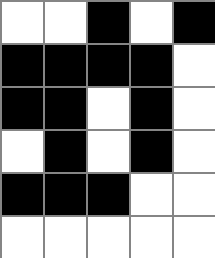[["white", "white", "black", "white", "black"], ["black", "black", "black", "black", "white"], ["black", "black", "white", "black", "white"], ["white", "black", "white", "black", "white"], ["black", "black", "black", "white", "white"], ["white", "white", "white", "white", "white"]]